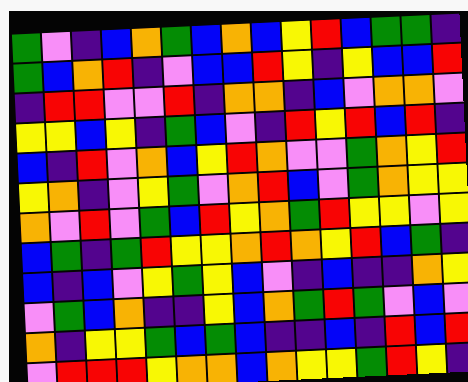[["green", "violet", "indigo", "blue", "orange", "green", "blue", "orange", "blue", "yellow", "red", "blue", "green", "green", "indigo"], ["green", "blue", "orange", "red", "indigo", "violet", "blue", "blue", "red", "yellow", "indigo", "yellow", "blue", "blue", "red"], ["indigo", "red", "red", "violet", "violet", "red", "indigo", "orange", "orange", "indigo", "blue", "violet", "orange", "orange", "violet"], ["yellow", "yellow", "blue", "yellow", "indigo", "green", "blue", "violet", "indigo", "red", "yellow", "red", "blue", "red", "indigo"], ["blue", "indigo", "red", "violet", "orange", "blue", "yellow", "red", "orange", "violet", "violet", "green", "orange", "yellow", "red"], ["yellow", "orange", "indigo", "violet", "yellow", "green", "violet", "orange", "red", "blue", "violet", "green", "orange", "yellow", "yellow"], ["orange", "violet", "red", "violet", "green", "blue", "red", "yellow", "orange", "green", "red", "yellow", "yellow", "violet", "yellow"], ["blue", "green", "indigo", "green", "red", "yellow", "yellow", "orange", "red", "orange", "yellow", "red", "blue", "green", "indigo"], ["blue", "indigo", "blue", "violet", "yellow", "green", "yellow", "blue", "violet", "indigo", "blue", "indigo", "indigo", "orange", "yellow"], ["violet", "green", "blue", "orange", "indigo", "indigo", "yellow", "blue", "orange", "green", "red", "green", "violet", "blue", "violet"], ["orange", "indigo", "yellow", "yellow", "green", "blue", "green", "blue", "indigo", "indigo", "blue", "indigo", "red", "blue", "red"], ["violet", "red", "red", "red", "yellow", "orange", "orange", "blue", "orange", "yellow", "yellow", "green", "red", "yellow", "indigo"]]